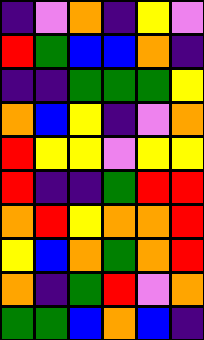[["indigo", "violet", "orange", "indigo", "yellow", "violet"], ["red", "green", "blue", "blue", "orange", "indigo"], ["indigo", "indigo", "green", "green", "green", "yellow"], ["orange", "blue", "yellow", "indigo", "violet", "orange"], ["red", "yellow", "yellow", "violet", "yellow", "yellow"], ["red", "indigo", "indigo", "green", "red", "red"], ["orange", "red", "yellow", "orange", "orange", "red"], ["yellow", "blue", "orange", "green", "orange", "red"], ["orange", "indigo", "green", "red", "violet", "orange"], ["green", "green", "blue", "orange", "blue", "indigo"]]